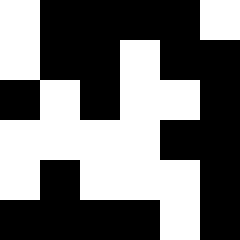[["white", "black", "black", "black", "black", "white"], ["white", "black", "black", "white", "black", "black"], ["black", "white", "black", "white", "white", "black"], ["white", "white", "white", "white", "black", "black"], ["white", "black", "white", "white", "white", "black"], ["black", "black", "black", "black", "white", "black"]]